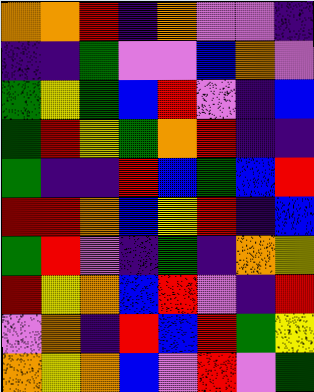[["orange", "orange", "red", "indigo", "orange", "violet", "violet", "indigo"], ["indigo", "indigo", "green", "violet", "violet", "blue", "orange", "violet"], ["green", "yellow", "green", "blue", "red", "violet", "indigo", "blue"], ["green", "red", "yellow", "green", "orange", "red", "indigo", "indigo"], ["green", "indigo", "indigo", "red", "blue", "green", "blue", "red"], ["red", "red", "orange", "blue", "yellow", "red", "indigo", "blue"], ["green", "red", "violet", "indigo", "green", "indigo", "orange", "yellow"], ["red", "yellow", "orange", "blue", "red", "violet", "indigo", "red"], ["violet", "orange", "indigo", "red", "blue", "red", "green", "yellow"], ["orange", "yellow", "orange", "blue", "violet", "red", "violet", "green"]]